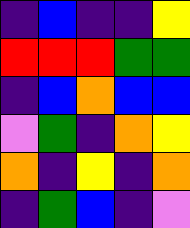[["indigo", "blue", "indigo", "indigo", "yellow"], ["red", "red", "red", "green", "green"], ["indigo", "blue", "orange", "blue", "blue"], ["violet", "green", "indigo", "orange", "yellow"], ["orange", "indigo", "yellow", "indigo", "orange"], ["indigo", "green", "blue", "indigo", "violet"]]